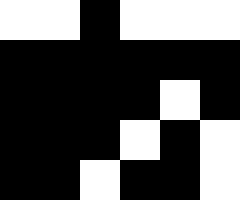[["white", "white", "black", "white", "white", "white"], ["black", "black", "black", "black", "black", "black"], ["black", "black", "black", "black", "white", "black"], ["black", "black", "black", "white", "black", "white"], ["black", "black", "white", "black", "black", "white"]]